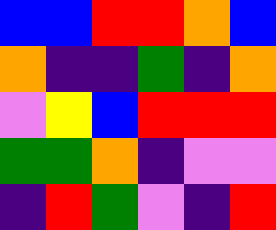[["blue", "blue", "red", "red", "orange", "blue"], ["orange", "indigo", "indigo", "green", "indigo", "orange"], ["violet", "yellow", "blue", "red", "red", "red"], ["green", "green", "orange", "indigo", "violet", "violet"], ["indigo", "red", "green", "violet", "indigo", "red"]]